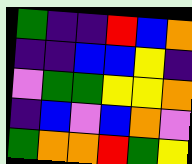[["green", "indigo", "indigo", "red", "blue", "orange"], ["indigo", "indigo", "blue", "blue", "yellow", "indigo"], ["violet", "green", "green", "yellow", "yellow", "orange"], ["indigo", "blue", "violet", "blue", "orange", "violet"], ["green", "orange", "orange", "red", "green", "yellow"]]